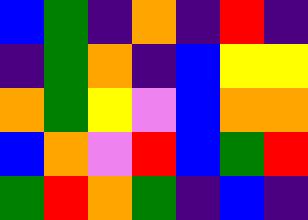[["blue", "green", "indigo", "orange", "indigo", "red", "indigo"], ["indigo", "green", "orange", "indigo", "blue", "yellow", "yellow"], ["orange", "green", "yellow", "violet", "blue", "orange", "orange"], ["blue", "orange", "violet", "red", "blue", "green", "red"], ["green", "red", "orange", "green", "indigo", "blue", "indigo"]]